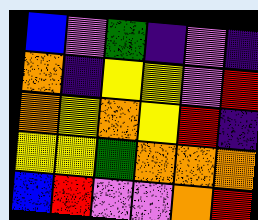[["blue", "violet", "green", "indigo", "violet", "indigo"], ["orange", "indigo", "yellow", "yellow", "violet", "red"], ["orange", "yellow", "orange", "yellow", "red", "indigo"], ["yellow", "yellow", "green", "orange", "orange", "orange"], ["blue", "red", "violet", "violet", "orange", "red"]]